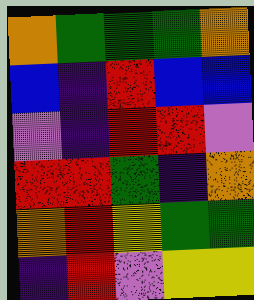[["orange", "green", "green", "green", "orange"], ["blue", "indigo", "red", "blue", "blue"], ["violet", "indigo", "red", "red", "violet"], ["red", "red", "green", "indigo", "orange"], ["orange", "red", "yellow", "green", "green"], ["indigo", "red", "violet", "yellow", "yellow"]]